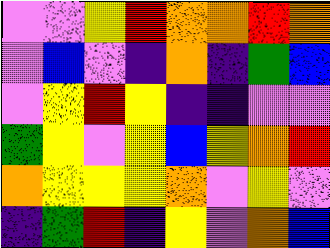[["violet", "violet", "yellow", "red", "orange", "orange", "red", "orange"], ["violet", "blue", "violet", "indigo", "orange", "indigo", "green", "blue"], ["violet", "yellow", "red", "yellow", "indigo", "indigo", "violet", "violet"], ["green", "yellow", "violet", "yellow", "blue", "yellow", "orange", "red"], ["orange", "yellow", "yellow", "yellow", "orange", "violet", "yellow", "violet"], ["indigo", "green", "red", "indigo", "yellow", "violet", "orange", "blue"]]